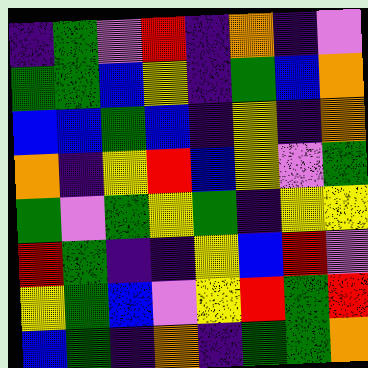[["indigo", "green", "violet", "red", "indigo", "orange", "indigo", "violet"], ["green", "green", "blue", "yellow", "indigo", "green", "blue", "orange"], ["blue", "blue", "green", "blue", "indigo", "yellow", "indigo", "orange"], ["orange", "indigo", "yellow", "red", "blue", "yellow", "violet", "green"], ["green", "violet", "green", "yellow", "green", "indigo", "yellow", "yellow"], ["red", "green", "indigo", "indigo", "yellow", "blue", "red", "violet"], ["yellow", "green", "blue", "violet", "yellow", "red", "green", "red"], ["blue", "green", "indigo", "orange", "indigo", "green", "green", "orange"]]